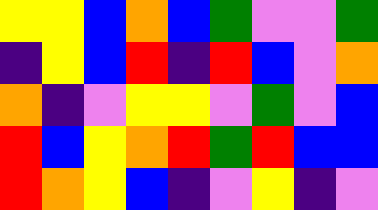[["yellow", "yellow", "blue", "orange", "blue", "green", "violet", "violet", "green"], ["indigo", "yellow", "blue", "red", "indigo", "red", "blue", "violet", "orange"], ["orange", "indigo", "violet", "yellow", "yellow", "violet", "green", "violet", "blue"], ["red", "blue", "yellow", "orange", "red", "green", "red", "blue", "blue"], ["red", "orange", "yellow", "blue", "indigo", "violet", "yellow", "indigo", "violet"]]